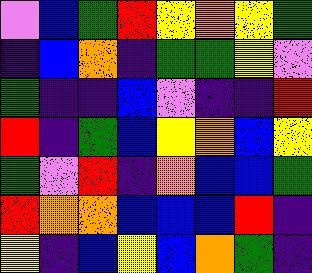[["violet", "blue", "green", "red", "yellow", "orange", "yellow", "green"], ["indigo", "blue", "orange", "indigo", "green", "green", "yellow", "violet"], ["green", "indigo", "indigo", "blue", "violet", "indigo", "indigo", "red"], ["red", "indigo", "green", "blue", "yellow", "orange", "blue", "yellow"], ["green", "violet", "red", "indigo", "orange", "blue", "blue", "green"], ["red", "orange", "orange", "blue", "blue", "blue", "red", "indigo"], ["yellow", "indigo", "blue", "yellow", "blue", "orange", "green", "indigo"]]